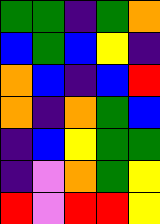[["green", "green", "indigo", "green", "orange"], ["blue", "green", "blue", "yellow", "indigo"], ["orange", "blue", "indigo", "blue", "red"], ["orange", "indigo", "orange", "green", "blue"], ["indigo", "blue", "yellow", "green", "green"], ["indigo", "violet", "orange", "green", "yellow"], ["red", "violet", "red", "red", "yellow"]]